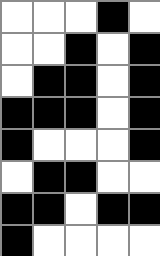[["white", "white", "white", "black", "white"], ["white", "white", "black", "white", "black"], ["white", "black", "black", "white", "black"], ["black", "black", "black", "white", "black"], ["black", "white", "white", "white", "black"], ["white", "black", "black", "white", "white"], ["black", "black", "white", "black", "black"], ["black", "white", "white", "white", "white"]]